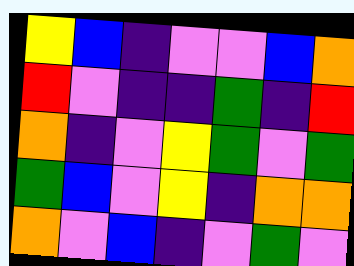[["yellow", "blue", "indigo", "violet", "violet", "blue", "orange"], ["red", "violet", "indigo", "indigo", "green", "indigo", "red"], ["orange", "indigo", "violet", "yellow", "green", "violet", "green"], ["green", "blue", "violet", "yellow", "indigo", "orange", "orange"], ["orange", "violet", "blue", "indigo", "violet", "green", "violet"]]